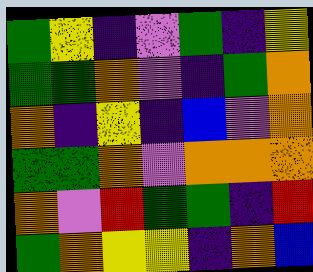[["green", "yellow", "indigo", "violet", "green", "indigo", "yellow"], ["green", "green", "orange", "violet", "indigo", "green", "orange"], ["orange", "indigo", "yellow", "indigo", "blue", "violet", "orange"], ["green", "green", "orange", "violet", "orange", "orange", "orange"], ["orange", "violet", "red", "green", "green", "indigo", "red"], ["green", "orange", "yellow", "yellow", "indigo", "orange", "blue"]]